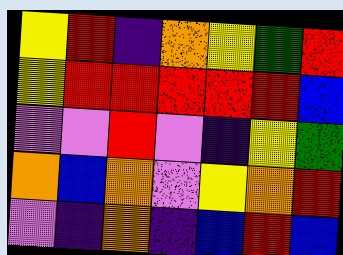[["yellow", "red", "indigo", "orange", "yellow", "green", "red"], ["yellow", "red", "red", "red", "red", "red", "blue"], ["violet", "violet", "red", "violet", "indigo", "yellow", "green"], ["orange", "blue", "orange", "violet", "yellow", "orange", "red"], ["violet", "indigo", "orange", "indigo", "blue", "red", "blue"]]